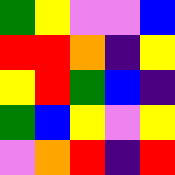[["green", "yellow", "violet", "violet", "blue"], ["red", "red", "orange", "indigo", "yellow"], ["yellow", "red", "green", "blue", "indigo"], ["green", "blue", "yellow", "violet", "yellow"], ["violet", "orange", "red", "indigo", "red"]]